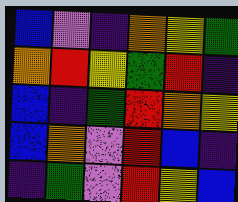[["blue", "violet", "indigo", "orange", "yellow", "green"], ["orange", "red", "yellow", "green", "red", "indigo"], ["blue", "indigo", "green", "red", "orange", "yellow"], ["blue", "orange", "violet", "red", "blue", "indigo"], ["indigo", "green", "violet", "red", "yellow", "blue"]]